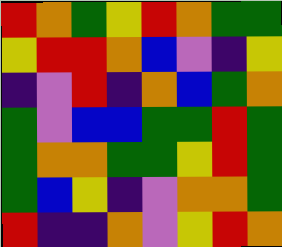[["red", "orange", "green", "yellow", "red", "orange", "green", "green"], ["yellow", "red", "red", "orange", "blue", "violet", "indigo", "yellow"], ["indigo", "violet", "red", "indigo", "orange", "blue", "green", "orange"], ["green", "violet", "blue", "blue", "green", "green", "red", "green"], ["green", "orange", "orange", "green", "green", "yellow", "red", "green"], ["green", "blue", "yellow", "indigo", "violet", "orange", "orange", "green"], ["red", "indigo", "indigo", "orange", "violet", "yellow", "red", "orange"]]